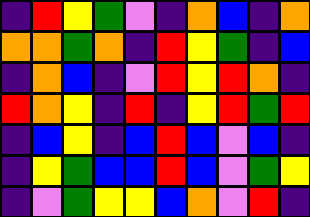[["indigo", "red", "yellow", "green", "violet", "indigo", "orange", "blue", "indigo", "orange"], ["orange", "orange", "green", "orange", "indigo", "red", "yellow", "green", "indigo", "blue"], ["indigo", "orange", "blue", "indigo", "violet", "red", "yellow", "red", "orange", "indigo"], ["red", "orange", "yellow", "indigo", "red", "indigo", "yellow", "red", "green", "red"], ["indigo", "blue", "yellow", "indigo", "blue", "red", "blue", "violet", "blue", "indigo"], ["indigo", "yellow", "green", "blue", "blue", "red", "blue", "violet", "green", "yellow"], ["indigo", "violet", "green", "yellow", "yellow", "blue", "orange", "violet", "red", "indigo"]]